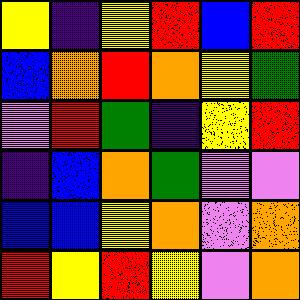[["yellow", "indigo", "yellow", "red", "blue", "red"], ["blue", "orange", "red", "orange", "yellow", "green"], ["violet", "red", "green", "indigo", "yellow", "red"], ["indigo", "blue", "orange", "green", "violet", "violet"], ["blue", "blue", "yellow", "orange", "violet", "orange"], ["red", "yellow", "red", "yellow", "violet", "orange"]]